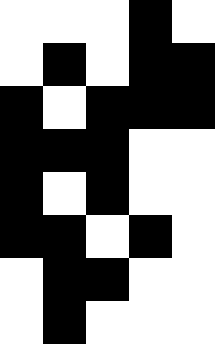[["white", "white", "white", "black", "white"], ["white", "black", "white", "black", "black"], ["black", "white", "black", "black", "black"], ["black", "black", "black", "white", "white"], ["black", "white", "black", "white", "white"], ["black", "black", "white", "black", "white"], ["white", "black", "black", "white", "white"], ["white", "black", "white", "white", "white"]]